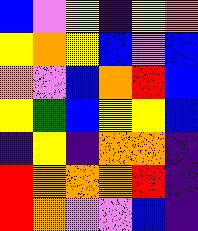[["blue", "violet", "yellow", "indigo", "yellow", "orange"], ["yellow", "orange", "yellow", "blue", "violet", "blue"], ["orange", "violet", "blue", "orange", "red", "blue"], ["yellow", "green", "blue", "yellow", "yellow", "blue"], ["indigo", "yellow", "indigo", "orange", "orange", "indigo"], ["red", "orange", "orange", "orange", "red", "indigo"], ["red", "orange", "violet", "violet", "blue", "indigo"]]